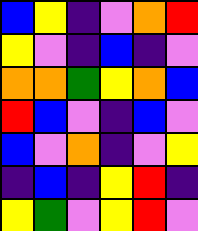[["blue", "yellow", "indigo", "violet", "orange", "red"], ["yellow", "violet", "indigo", "blue", "indigo", "violet"], ["orange", "orange", "green", "yellow", "orange", "blue"], ["red", "blue", "violet", "indigo", "blue", "violet"], ["blue", "violet", "orange", "indigo", "violet", "yellow"], ["indigo", "blue", "indigo", "yellow", "red", "indigo"], ["yellow", "green", "violet", "yellow", "red", "violet"]]